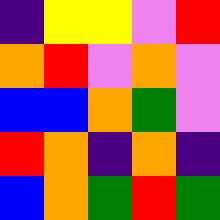[["indigo", "yellow", "yellow", "violet", "red"], ["orange", "red", "violet", "orange", "violet"], ["blue", "blue", "orange", "green", "violet"], ["red", "orange", "indigo", "orange", "indigo"], ["blue", "orange", "green", "red", "green"]]